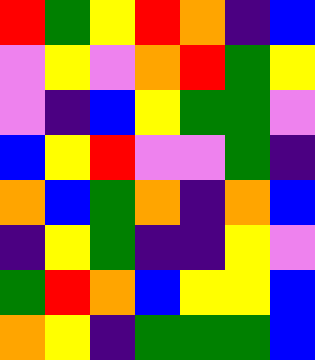[["red", "green", "yellow", "red", "orange", "indigo", "blue"], ["violet", "yellow", "violet", "orange", "red", "green", "yellow"], ["violet", "indigo", "blue", "yellow", "green", "green", "violet"], ["blue", "yellow", "red", "violet", "violet", "green", "indigo"], ["orange", "blue", "green", "orange", "indigo", "orange", "blue"], ["indigo", "yellow", "green", "indigo", "indigo", "yellow", "violet"], ["green", "red", "orange", "blue", "yellow", "yellow", "blue"], ["orange", "yellow", "indigo", "green", "green", "green", "blue"]]